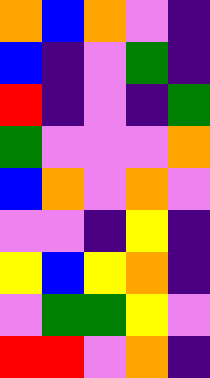[["orange", "blue", "orange", "violet", "indigo"], ["blue", "indigo", "violet", "green", "indigo"], ["red", "indigo", "violet", "indigo", "green"], ["green", "violet", "violet", "violet", "orange"], ["blue", "orange", "violet", "orange", "violet"], ["violet", "violet", "indigo", "yellow", "indigo"], ["yellow", "blue", "yellow", "orange", "indigo"], ["violet", "green", "green", "yellow", "violet"], ["red", "red", "violet", "orange", "indigo"]]